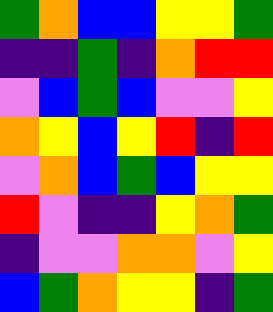[["green", "orange", "blue", "blue", "yellow", "yellow", "green"], ["indigo", "indigo", "green", "indigo", "orange", "red", "red"], ["violet", "blue", "green", "blue", "violet", "violet", "yellow"], ["orange", "yellow", "blue", "yellow", "red", "indigo", "red"], ["violet", "orange", "blue", "green", "blue", "yellow", "yellow"], ["red", "violet", "indigo", "indigo", "yellow", "orange", "green"], ["indigo", "violet", "violet", "orange", "orange", "violet", "yellow"], ["blue", "green", "orange", "yellow", "yellow", "indigo", "green"]]